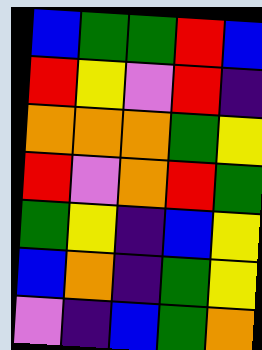[["blue", "green", "green", "red", "blue"], ["red", "yellow", "violet", "red", "indigo"], ["orange", "orange", "orange", "green", "yellow"], ["red", "violet", "orange", "red", "green"], ["green", "yellow", "indigo", "blue", "yellow"], ["blue", "orange", "indigo", "green", "yellow"], ["violet", "indigo", "blue", "green", "orange"]]